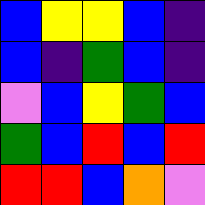[["blue", "yellow", "yellow", "blue", "indigo"], ["blue", "indigo", "green", "blue", "indigo"], ["violet", "blue", "yellow", "green", "blue"], ["green", "blue", "red", "blue", "red"], ["red", "red", "blue", "orange", "violet"]]